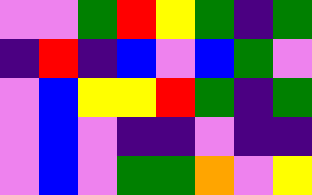[["violet", "violet", "green", "red", "yellow", "green", "indigo", "green"], ["indigo", "red", "indigo", "blue", "violet", "blue", "green", "violet"], ["violet", "blue", "yellow", "yellow", "red", "green", "indigo", "green"], ["violet", "blue", "violet", "indigo", "indigo", "violet", "indigo", "indigo"], ["violet", "blue", "violet", "green", "green", "orange", "violet", "yellow"]]